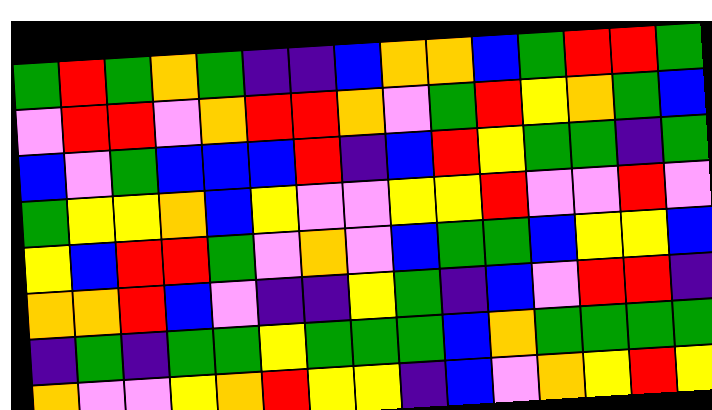[["green", "red", "green", "orange", "green", "indigo", "indigo", "blue", "orange", "orange", "blue", "green", "red", "red", "green"], ["violet", "red", "red", "violet", "orange", "red", "red", "orange", "violet", "green", "red", "yellow", "orange", "green", "blue"], ["blue", "violet", "green", "blue", "blue", "blue", "red", "indigo", "blue", "red", "yellow", "green", "green", "indigo", "green"], ["green", "yellow", "yellow", "orange", "blue", "yellow", "violet", "violet", "yellow", "yellow", "red", "violet", "violet", "red", "violet"], ["yellow", "blue", "red", "red", "green", "violet", "orange", "violet", "blue", "green", "green", "blue", "yellow", "yellow", "blue"], ["orange", "orange", "red", "blue", "violet", "indigo", "indigo", "yellow", "green", "indigo", "blue", "violet", "red", "red", "indigo"], ["indigo", "green", "indigo", "green", "green", "yellow", "green", "green", "green", "blue", "orange", "green", "green", "green", "green"], ["orange", "violet", "violet", "yellow", "orange", "red", "yellow", "yellow", "indigo", "blue", "violet", "orange", "yellow", "red", "yellow"]]